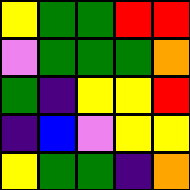[["yellow", "green", "green", "red", "red"], ["violet", "green", "green", "green", "orange"], ["green", "indigo", "yellow", "yellow", "red"], ["indigo", "blue", "violet", "yellow", "yellow"], ["yellow", "green", "green", "indigo", "orange"]]